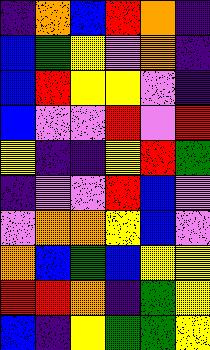[["indigo", "orange", "blue", "red", "orange", "indigo"], ["blue", "green", "yellow", "violet", "orange", "indigo"], ["blue", "red", "yellow", "yellow", "violet", "indigo"], ["blue", "violet", "violet", "red", "violet", "red"], ["yellow", "indigo", "indigo", "yellow", "red", "green"], ["indigo", "violet", "violet", "red", "blue", "violet"], ["violet", "orange", "orange", "yellow", "blue", "violet"], ["orange", "blue", "green", "blue", "yellow", "yellow"], ["red", "red", "orange", "indigo", "green", "yellow"], ["blue", "indigo", "yellow", "green", "green", "yellow"]]